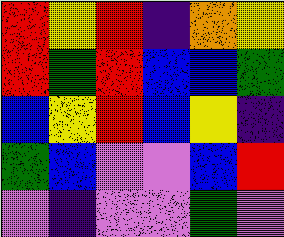[["red", "yellow", "red", "indigo", "orange", "yellow"], ["red", "green", "red", "blue", "blue", "green"], ["blue", "yellow", "red", "blue", "yellow", "indigo"], ["green", "blue", "violet", "violet", "blue", "red"], ["violet", "indigo", "violet", "violet", "green", "violet"]]